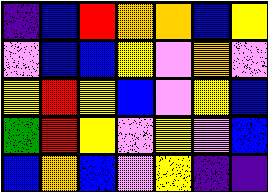[["indigo", "blue", "red", "orange", "orange", "blue", "yellow"], ["violet", "blue", "blue", "yellow", "violet", "orange", "violet"], ["yellow", "red", "yellow", "blue", "violet", "yellow", "blue"], ["green", "red", "yellow", "violet", "yellow", "violet", "blue"], ["blue", "orange", "blue", "violet", "yellow", "indigo", "indigo"]]